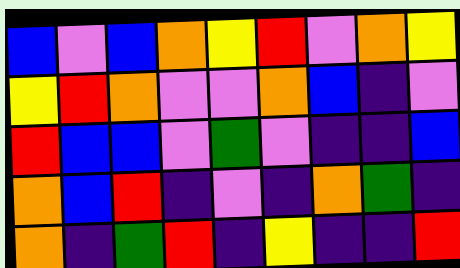[["blue", "violet", "blue", "orange", "yellow", "red", "violet", "orange", "yellow"], ["yellow", "red", "orange", "violet", "violet", "orange", "blue", "indigo", "violet"], ["red", "blue", "blue", "violet", "green", "violet", "indigo", "indigo", "blue"], ["orange", "blue", "red", "indigo", "violet", "indigo", "orange", "green", "indigo"], ["orange", "indigo", "green", "red", "indigo", "yellow", "indigo", "indigo", "red"]]